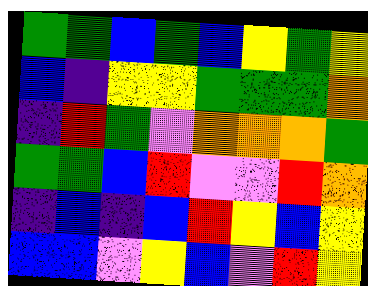[["green", "green", "blue", "green", "blue", "yellow", "green", "yellow"], ["blue", "indigo", "yellow", "yellow", "green", "green", "green", "orange"], ["indigo", "red", "green", "violet", "orange", "orange", "orange", "green"], ["green", "green", "blue", "red", "violet", "violet", "red", "orange"], ["indigo", "blue", "indigo", "blue", "red", "yellow", "blue", "yellow"], ["blue", "blue", "violet", "yellow", "blue", "violet", "red", "yellow"]]